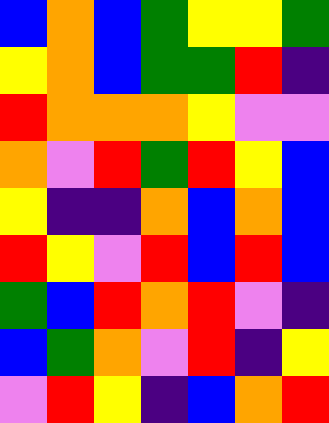[["blue", "orange", "blue", "green", "yellow", "yellow", "green"], ["yellow", "orange", "blue", "green", "green", "red", "indigo"], ["red", "orange", "orange", "orange", "yellow", "violet", "violet"], ["orange", "violet", "red", "green", "red", "yellow", "blue"], ["yellow", "indigo", "indigo", "orange", "blue", "orange", "blue"], ["red", "yellow", "violet", "red", "blue", "red", "blue"], ["green", "blue", "red", "orange", "red", "violet", "indigo"], ["blue", "green", "orange", "violet", "red", "indigo", "yellow"], ["violet", "red", "yellow", "indigo", "blue", "orange", "red"]]